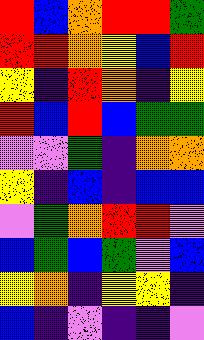[["red", "blue", "orange", "red", "red", "green"], ["red", "red", "orange", "yellow", "blue", "red"], ["yellow", "indigo", "red", "orange", "indigo", "yellow"], ["red", "blue", "red", "blue", "green", "green"], ["violet", "violet", "green", "indigo", "orange", "orange"], ["yellow", "indigo", "blue", "indigo", "blue", "blue"], ["violet", "green", "orange", "red", "red", "violet"], ["blue", "green", "blue", "green", "violet", "blue"], ["yellow", "orange", "indigo", "yellow", "yellow", "indigo"], ["blue", "indigo", "violet", "indigo", "indigo", "violet"]]